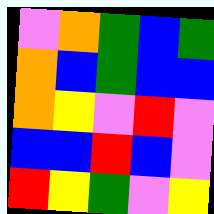[["violet", "orange", "green", "blue", "green"], ["orange", "blue", "green", "blue", "blue"], ["orange", "yellow", "violet", "red", "violet"], ["blue", "blue", "red", "blue", "violet"], ["red", "yellow", "green", "violet", "yellow"]]